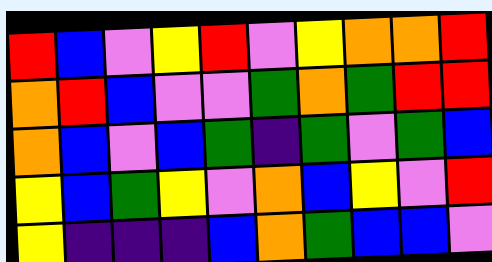[["red", "blue", "violet", "yellow", "red", "violet", "yellow", "orange", "orange", "red"], ["orange", "red", "blue", "violet", "violet", "green", "orange", "green", "red", "red"], ["orange", "blue", "violet", "blue", "green", "indigo", "green", "violet", "green", "blue"], ["yellow", "blue", "green", "yellow", "violet", "orange", "blue", "yellow", "violet", "red"], ["yellow", "indigo", "indigo", "indigo", "blue", "orange", "green", "blue", "blue", "violet"]]